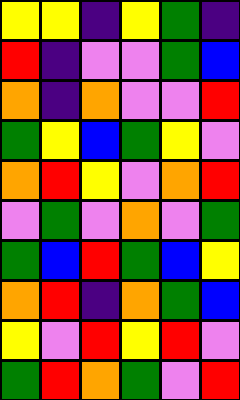[["yellow", "yellow", "indigo", "yellow", "green", "indigo"], ["red", "indigo", "violet", "violet", "green", "blue"], ["orange", "indigo", "orange", "violet", "violet", "red"], ["green", "yellow", "blue", "green", "yellow", "violet"], ["orange", "red", "yellow", "violet", "orange", "red"], ["violet", "green", "violet", "orange", "violet", "green"], ["green", "blue", "red", "green", "blue", "yellow"], ["orange", "red", "indigo", "orange", "green", "blue"], ["yellow", "violet", "red", "yellow", "red", "violet"], ["green", "red", "orange", "green", "violet", "red"]]